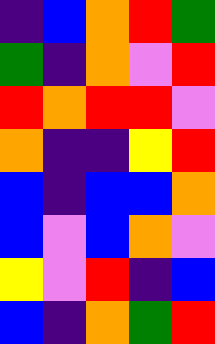[["indigo", "blue", "orange", "red", "green"], ["green", "indigo", "orange", "violet", "red"], ["red", "orange", "red", "red", "violet"], ["orange", "indigo", "indigo", "yellow", "red"], ["blue", "indigo", "blue", "blue", "orange"], ["blue", "violet", "blue", "orange", "violet"], ["yellow", "violet", "red", "indigo", "blue"], ["blue", "indigo", "orange", "green", "red"]]